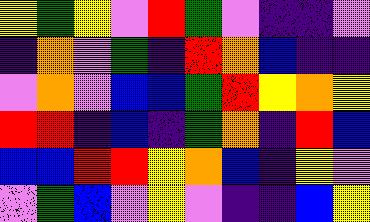[["yellow", "green", "yellow", "violet", "red", "green", "violet", "indigo", "indigo", "violet"], ["indigo", "orange", "violet", "green", "indigo", "red", "orange", "blue", "indigo", "indigo"], ["violet", "orange", "violet", "blue", "blue", "green", "red", "yellow", "orange", "yellow"], ["red", "red", "indigo", "blue", "indigo", "green", "orange", "indigo", "red", "blue"], ["blue", "blue", "red", "red", "yellow", "orange", "blue", "indigo", "yellow", "violet"], ["violet", "green", "blue", "violet", "yellow", "violet", "indigo", "indigo", "blue", "yellow"]]